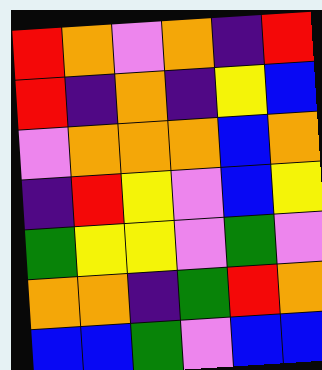[["red", "orange", "violet", "orange", "indigo", "red"], ["red", "indigo", "orange", "indigo", "yellow", "blue"], ["violet", "orange", "orange", "orange", "blue", "orange"], ["indigo", "red", "yellow", "violet", "blue", "yellow"], ["green", "yellow", "yellow", "violet", "green", "violet"], ["orange", "orange", "indigo", "green", "red", "orange"], ["blue", "blue", "green", "violet", "blue", "blue"]]